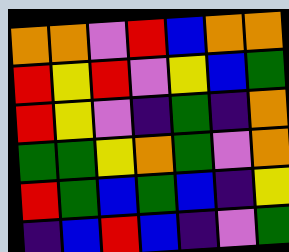[["orange", "orange", "violet", "red", "blue", "orange", "orange"], ["red", "yellow", "red", "violet", "yellow", "blue", "green"], ["red", "yellow", "violet", "indigo", "green", "indigo", "orange"], ["green", "green", "yellow", "orange", "green", "violet", "orange"], ["red", "green", "blue", "green", "blue", "indigo", "yellow"], ["indigo", "blue", "red", "blue", "indigo", "violet", "green"]]